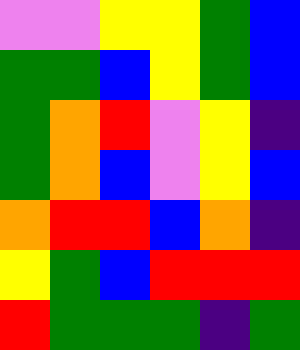[["violet", "violet", "yellow", "yellow", "green", "blue"], ["green", "green", "blue", "yellow", "green", "blue"], ["green", "orange", "red", "violet", "yellow", "indigo"], ["green", "orange", "blue", "violet", "yellow", "blue"], ["orange", "red", "red", "blue", "orange", "indigo"], ["yellow", "green", "blue", "red", "red", "red"], ["red", "green", "green", "green", "indigo", "green"]]